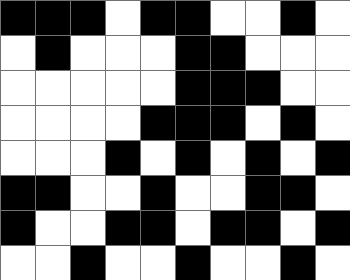[["black", "black", "black", "white", "black", "black", "white", "white", "black", "white"], ["white", "black", "white", "white", "white", "black", "black", "white", "white", "white"], ["white", "white", "white", "white", "white", "black", "black", "black", "white", "white"], ["white", "white", "white", "white", "black", "black", "black", "white", "black", "white"], ["white", "white", "white", "black", "white", "black", "white", "black", "white", "black"], ["black", "black", "white", "white", "black", "white", "white", "black", "black", "white"], ["black", "white", "white", "black", "black", "white", "black", "black", "white", "black"], ["white", "white", "black", "white", "white", "black", "white", "white", "black", "white"]]